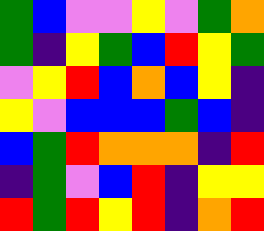[["green", "blue", "violet", "violet", "yellow", "violet", "green", "orange"], ["green", "indigo", "yellow", "green", "blue", "red", "yellow", "green"], ["violet", "yellow", "red", "blue", "orange", "blue", "yellow", "indigo"], ["yellow", "violet", "blue", "blue", "blue", "green", "blue", "indigo"], ["blue", "green", "red", "orange", "orange", "orange", "indigo", "red"], ["indigo", "green", "violet", "blue", "red", "indigo", "yellow", "yellow"], ["red", "green", "red", "yellow", "red", "indigo", "orange", "red"]]